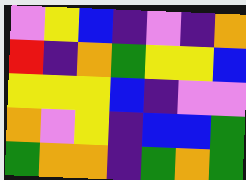[["violet", "yellow", "blue", "indigo", "violet", "indigo", "orange"], ["red", "indigo", "orange", "green", "yellow", "yellow", "blue"], ["yellow", "yellow", "yellow", "blue", "indigo", "violet", "violet"], ["orange", "violet", "yellow", "indigo", "blue", "blue", "green"], ["green", "orange", "orange", "indigo", "green", "orange", "green"]]